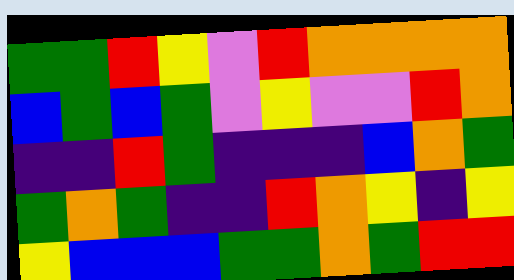[["green", "green", "red", "yellow", "violet", "red", "orange", "orange", "orange", "orange"], ["blue", "green", "blue", "green", "violet", "yellow", "violet", "violet", "red", "orange"], ["indigo", "indigo", "red", "green", "indigo", "indigo", "indigo", "blue", "orange", "green"], ["green", "orange", "green", "indigo", "indigo", "red", "orange", "yellow", "indigo", "yellow"], ["yellow", "blue", "blue", "blue", "green", "green", "orange", "green", "red", "red"]]